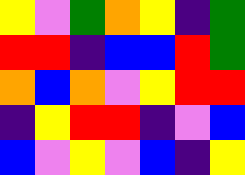[["yellow", "violet", "green", "orange", "yellow", "indigo", "green"], ["red", "red", "indigo", "blue", "blue", "red", "green"], ["orange", "blue", "orange", "violet", "yellow", "red", "red"], ["indigo", "yellow", "red", "red", "indigo", "violet", "blue"], ["blue", "violet", "yellow", "violet", "blue", "indigo", "yellow"]]